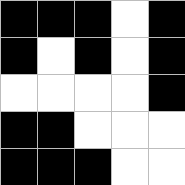[["black", "black", "black", "white", "black"], ["black", "white", "black", "white", "black"], ["white", "white", "white", "white", "black"], ["black", "black", "white", "white", "white"], ["black", "black", "black", "white", "white"]]